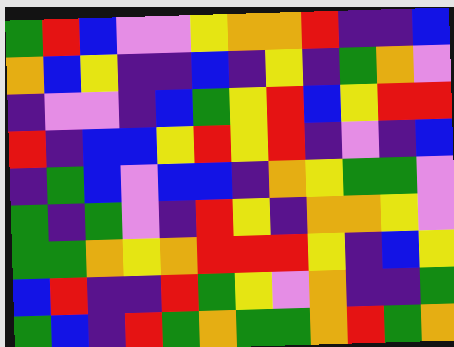[["green", "red", "blue", "violet", "violet", "yellow", "orange", "orange", "red", "indigo", "indigo", "blue"], ["orange", "blue", "yellow", "indigo", "indigo", "blue", "indigo", "yellow", "indigo", "green", "orange", "violet"], ["indigo", "violet", "violet", "indigo", "blue", "green", "yellow", "red", "blue", "yellow", "red", "red"], ["red", "indigo", "blue", "blue", "yellow", "red", "yellow", "red", "indigo", "violet", "indigo", "blue"], ["indigo", "green", "blue", "violet", "blue", "blue", "indigo", "orange", "yellow", "green", "green", "violet"], ["green", "indigo", "green", "violet", "indigo", "red", "yellow", "indigo", "orange", "orange", "yellow", "violet"], ["green", "green", "orange", "yellow", "orange", "red", "red", "red", "yellow", "indigo", "blue", "yellow"], ["blue", "red", "indigo", "indigo", "red", "green", "yellow", "violet", "orange", "indigo", "indigo", "green"], ["green", "blue", "indigo", "red", "green", "orange", "green", "green", "orange", "red", "green", "orange"]]